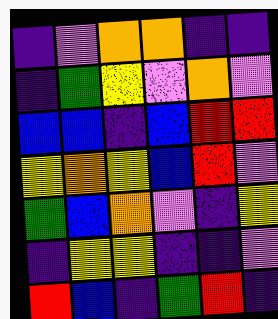[["indigo", "violet", "orange", "orange", "indigo", "indigo"], ["indigo", "green", "yellow", "violet", "orange", "violet"], ["blue", "blue", "indigo", "blue", "red", "red"], ["yellow", "orange", "yellow", "blue", "red", "violet"], ["green", "blue", "orange", "violet", "indigo", "yellow"], ["indigo", "yellow", "yellow", "indigo", "indigo", "violet"], ["red", "blue", "indigo", "green", "red", "indigo"]]